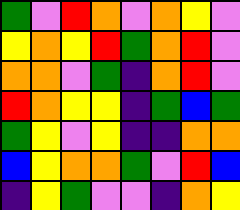[["green", "violet", "red", "orange", "violet", "orange", "yellow", "violet"], ["yellow", "orange", "yellow", "red", "green", "orange", "red", "violet"], ["orange", "orange", "violet", "green", "indigo", "orange", "red", "violet"], ["red", "orange", "yellow", "yellow", "indigo", "green", "blue", "green"], ["green", "yellow", "violet", "yellow", "indigo", "indigo", "orange", "orange"], ["blue", "yellow", "orange", "orange", "green", "violet", "red", "blue"], ["indigo", "yellow", "green", "violet", "violet", "indigo", "orange", "yellow"]]